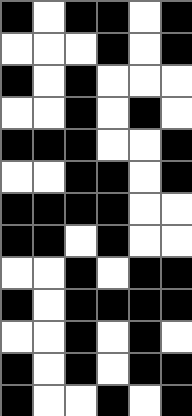[["black", "white", "black", "black", "white", "black"], ["white", "white", "white", "black", "white", "black"], ["black", "white", "black", "white", "white", "white"], ["white", "white", "black", "white", "black", "white"], ["black", "black", "black", "white", "white", "black"], ["white", "white", "black", "black", "white", "black"], ["black", "black", "black", "black", "white", "white"], ["black", "black", "white", "black", "white", "white"], ["white", "white", "black", "white", "black", "black"], ["black", "white", "black", "black", "black", "black"], ["white", "white", "black", "white", "black", "white"], ["black", "white", "black", "white", "black", "black"], ["black", "white", "white", "black", "white", "black"]]